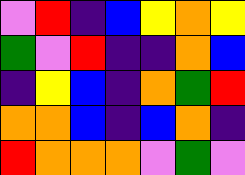[["violet", "red", "indigo", "blue", "yellow", "orange", "yellow"], ["green", "violet", "red", "indigo", "indigo", "orange", "blue"], ["indigo", "yellow", "blue", "indigo", "orange", "green", "red"], ["orange", "orange", "blue", "indigo", "blue", "orange", "indigo"], ["red", "orange", "orange", "orange", "violet", "green", "violet"]]